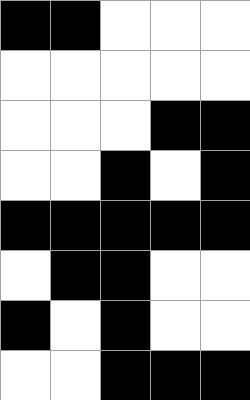[["black", "black", "white", "white", "white"], ["white", "white", "white", "white", "white"], ["white", "white", "white", "black", "black"], ["white", "white", "black", "white", "black"], ["black", "black", "black", "black", "black"], ["white", "black", "black", "white", "white"], ["black", "white", "black", "white", "white"], ["white", "white", "black", "black", "black"]]